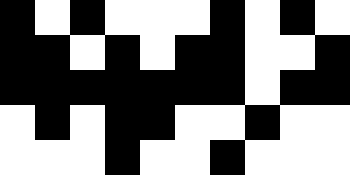[["black", "white", "black", "white", "white", "white", "black", "white", "black", "white"], ["black", "black", "white", "black", "white", "black", "black", "white", "white", "black"], ["black", "black", "black", "black", "black", "black", "black", "white", "black", "black"], ["white", "black", "white", "black", "black", "white", "white", "black", "white", "white"], ["white", "white", "white", "black", "white", "white", "black", "white", "white", "white"]]